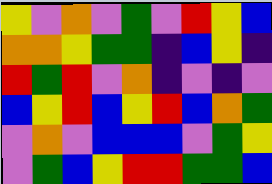[["yellow", "violet", "orange", "violet", "green", "violet", "red", "yellow", "blue"], ["orange", "orange", "yellow", "green", "green", "indigo", "blue", "yellow", "indigo"], ["red", "green", "red", "violet", "orange", "indigo", "violet", "indigo", "violet"], ["blue", "yellow", "red", "blue", "yellow", "red", "blue", "orange", "green"], ["violet", "orange", "violet", "blue", "blue", "blue", "violet", "green", "yellow"], ["violet", "green", "blue", "yellow", "red", "red", "green", "green", "blue"]]